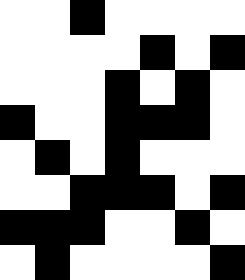[["white", "white", "black", "white", "white", "white", "white"], ["white", "white", "white", "white", "black", "white", "black"], ["white", "white", "white", "black", "white", "black", "white"], ["black", "white", "white", "black", "black", "black", "white"], ["white", "black", "white", "black", "white", "white", "white"], ["white", "white", "black", "black", "black", "white", "black"], ["black", "black", "black", "white", "white", "black", "white"], ["white", "black", "white", "white", "white", "white", "black"]]